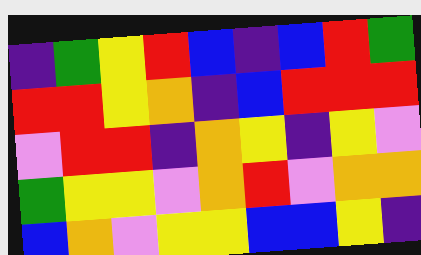[["indigo", "green", "yellow", "red", "blue", "indigo", "blue", "red", "green"], ["red", "red", "yellow", "orange", "indigo", "blue", "red", "red", "red"], ["violet", "red", "red", "indigo", "orange", "yellow", "indigo", "yellow", "violet"], ["green", "yellow", "yellow", "violet", "orange", "red", "violet", "orange", "orange"], ["blue", "orange", "violet", "yellow", "yellow", "blue", "blue", "yellow", "indigo"]]